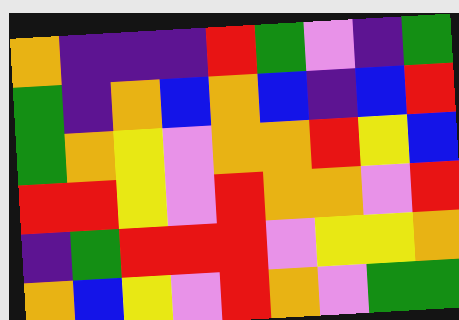[["orange", "indigo", "indigo", "indigo", "red", "green", "violet", "indigo", "green"], ["green", "indigo", "orange", "blue", "orange", "blue", "indigo", "blue", "red"], ["green", "orange", "yellow", "violet", "orange", "orange", "red", "yellow", "blue"], ["red", "red", "yellow", "violet", "red", "orange", "orange", "violet", "red"], ["indigo", "green", "red", "red", "red", "violet", "yellow", "yellow", "orange"], ["orange", "blue", "yellow", "violet", "red", "orange", "violet", "green", "green"]]